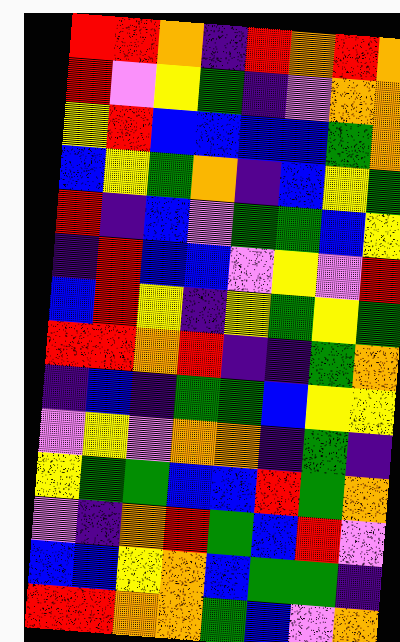[["red", "red", "orange", "indigo", "red", "orange", "red", "orange"], ["red", "violet", "yellow", "green", "indigo", "violet", "orange", "orange"], ["yellow", "red", "blue", "blue", "blue", "blue", "green", "orange"], ["blue", "yellow", "green", "orange", "indigo", "blue", "yellow", "green"], ["red", "indigo", "blue", "violet", "green", "green", "blue", "yellow"], ["indigo", "red", "blue", "blue", "violet", "yellow", "violet", "red"], ["blue", "red", "yellow", "indigo", "yellow", "green", "yellow", "green"], ["red", "red", "orange", "red", "indigo", "indigo", "green", "orange"], ["indigo", "blue", "indigo", "green", "green", "blue", "yellow", "yellow"], ["violet", "yellow", "violet", "orange", "orange", "indigo", "green", "indigo"], ["yellow", "green", "green", "blue", "blue", "red", "green", "orange"], ["violet", "indigo", "orange", "red", "green", "blue", "red", "violet"], ["blue", "blue", "yellow", "orange", "blue", "green", "green", "indigo"], ["red", "red", "orange", "orange", "green", "blue", "violet", "orange"]]